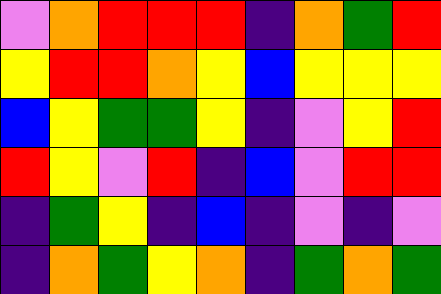[["violet", "orange", "red", "red", "red", "indigo", "orange", "green", "red"], ["yellow", "red", "red", "orange", "yellow", "blue", "yellow", "yellow", "yellow"], ["blue", "yellow", "green", "green", "yellow", "indigo", "violet", "yellow", "red"], ["red", "yellow", "violet", "red", "indigo", "blue", "violet", "red", "red"], ["indigo", "green", "yellow", "indigo", "blue", "indigo", "violet", "indigo", "violet"], ["indigo", "orange", "green", "yellow", "orange", "indigo", "green", "orange", "green"]]